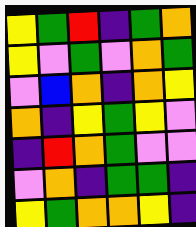[["yellow", "green", "red", "indigo", "green", "orange"], ["yellow", "violet", "green", "violet", "orange", "green"], ["violet", "blue", "orange", "indigo", "orange", "yellow"], ["orange", "indigo", "yellow", "green", "yellow", "violet"], ["indigo", "red", "orange", "green", "violet", "violet"], ["violet", "orange", "indigo", "green", "green", "indigo"], ["yellow", "green", "orange", "orange", "yellow", "indigo"]]